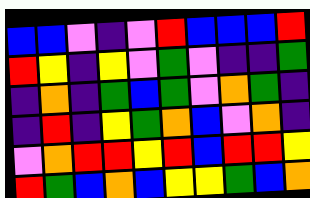[["blue", "blue", "violet", "indigo", "violet", "red", "blue", "blue", "blue", "red"], ["red", "yellow", "indigo", "yellow", "violet", "green", "violet", "indigo", "indigo", "green"], ["indigo", "orange", "indigo", "green", "blue", "green", "violet", "orange", "green", "indigo"], ["indigo", "red", "indigo", "yellow", "green", "orange", "blue", "violet", "orange", "indigo"], ["violet", "orange", "red", "red", "yellow", "red", "blue", "red", "red", "yellow"], ["red", "green", "blue", "orange", "blue", "yellow", "yellow", "green", "blue", "orange"]]